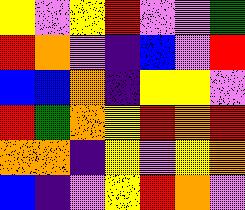[["yellow", "violet", "yellow", "red", "violet", "violet", "green"], ["red", "orange", "violet", "indigo", "blue", "violet", "red"], ["blue", "blue", "orange", "indigo", "yellow", "yellow", "violet"], ["red", "green", "orange", "yellow", "red", "orange", "red"], ["orange", "orange", "indigo", "yellow", "violet", "yellow", "orange"], ["blue", "indigo", "violet", "yellow", "red", "orange", "violet"]]